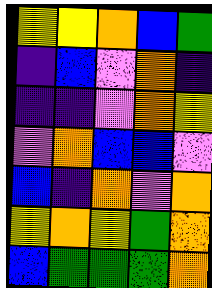[["yellow", "yellow", "orange", "blue", "green"], ["indigo", "blue", "violet", "orange", "indigo"], ["indigo", "indigo", "violet", "orange", "yellow"], ["violet", "orange", "blue", "blue", "violet"], ["blue", "indigo", "orange", "violet", "orange"], ["yellow", "orange", "yellow", "green", "orange"], ["blue", "green", "green", "green", "orange"]]